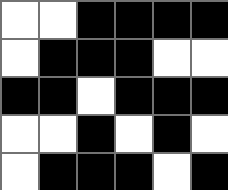[["white", "white", "black", "black", "black", "black"], ["white", "black", "black", "black", "white", "white"], ["black", "black", "white", "black", "black", "black"], ["white", "white", "black", "white", "black", "white"], ["white", "black", "black", "black", "white", "black"]]